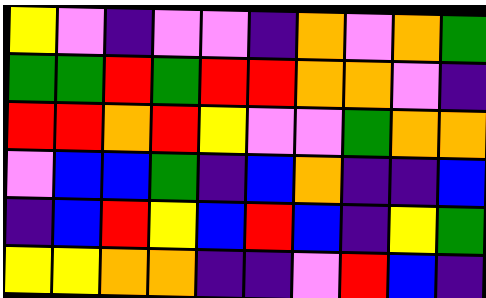[["yellow", "violet", "indigo", "violet", "violet", "indigo", "orange", "violet", "orange", "green"], ["green", "green", "red", "green", "red", "red", "orange", "orange", "violet", "indigo"], ["red", "red", "orange", "red", "yellow", "violet", "violet", "green", "orange", "orange"], ["violet", "blue", "blue", "green", "indigo", "blue", "orange", "indigo", "indigo", "blue"], ["indigo", "blue", "red", "yellow", "blue", "red", "blue", "indigo", "yellow", "green"], ["yellow", "yellow", "orange", "orange", "indigo", "indigo", "violet", "red", "blue", "indigo"]]